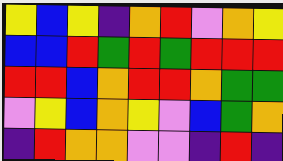[["yellow", "blue", "yellow", "indigo", "orange", "red", "violet", "orange", "yellow"], ["blue", "blue", "red", "green", "red", "green", "red", "red", "red"], ["red", "red", "blue", "orange", "red", "red", "orange", "green", "green"], ["violet", "yellow", "blue", "orange", "yellow", "violet", "blue", "green", "orange"], ["indigo", "red", "orange", "orange", "violet", "violet", "indigo", "red", "indigo"]]